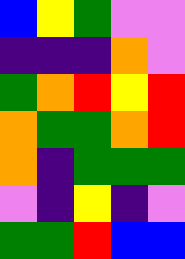[["blue", "yellow", "green", "violet", "violet"], ["indigo", "indigo", "indigo", "orange", "violet"], ["green", "orange", "red", "yellow", "red"], ["orange", "green", "green", "orange", "red"], ["orange", "indigo", "green", "green", "green"], ["violet", "indigo", "yellow", "indigo", "violet"], ["green", "green", "red", "blue", "blue"]]